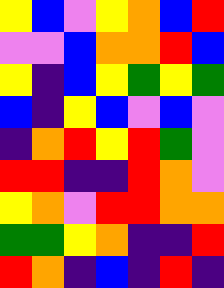[["yellow", "blue", "violet", "yellow", "orange", "blue", "red"], ["violet", "violet", "blue", "orange", "orange", "red", "blue"], ["yellow", "indigo", "blue", "yellow", "green", "yellow", "green"], ["blue", "indigo", "yellow", "blue", "violet", "blue", "violet"], ["indigo", "orange", "red", "yellow", "red", "green", "violet"], ["red", "red", "indigo", "indigo", "red", "orange", "violet"], ["yellow", "orange", "violet", "red", "red", "orange", "orange"], ["green", "green", "yellow", "orange", "indigo", "indigo", "red"], ["red", "orange", "indigo", "blue", "indigo", "red", "indigo"]]